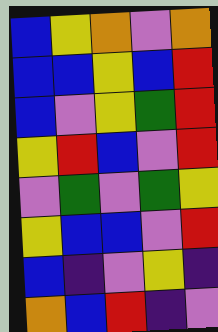[["blue", "yellow", "orange", "violet", "orange"], ["blue", "blue", "yellow", "blue", "red"], ["blue", "violet", "yellow", "green", "red"], ["yellow", "red", "blue", "violet", "red"], ["violet", "green", "violet", "green", "yellow"], ["yellow", "blue", "blue", "violet", "red"], ["blue", "indigo", "violet", "yellow", "indigo"], ["orange", "blue", "red", "indigo", "violet"]]